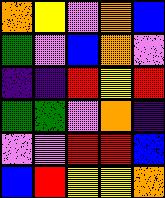[["orange", "yellow", "violet", "orange", "blue"], ["green", "violet", "blue", "orange", "violet"], ["indigo", "indigo", "red", "yellow", "red"], ["green", "green", "violet", "orange", "indigo"], ["violet", "violet", "red", "red", "blue"], ["blue", "red", "yellow", "yellow", "orange"]]